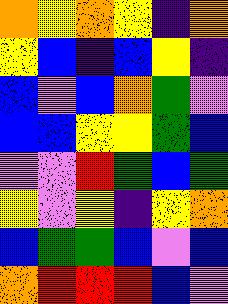[["orange", "yellow", "orange", "yellow", "indigo", "orange"], ["yellow", "blue", "indigo", "blue", "yellow", "indigo"], ["blue", "violet", "blue", "orange", "green", "violet"], ["blue", "blue", "yellow", "yellow", "green", "blue"], ["violet", "violet", "red", "green", "blue", "green"], ["yellow", "violet", "yellow", "indigo", "yellow", "orange"], ["blue", "green", "green", "blue", "violet", "blue"], ["orange", "red", "red", "red", "blue", "violet"]]